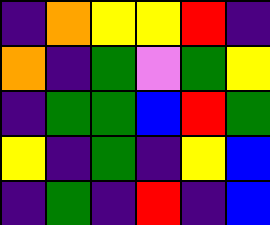[["indigo", "orange", "yellow", "yellow", "red", "indigo"], ["orange", "indigo", "green", "violet", "green", "yellow"], ["indigo", "green", "green", "blue", "red", "green"], ["yellow", "indigo", "green", "indigo", "yellow", "blue"], ["indigo", "green", "indigo", "red", "indigo", "blue"]]